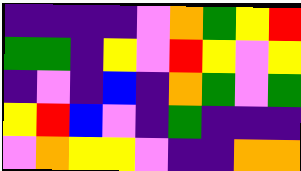[["indigo", "indigo", "indigo", "indigo", "violet", "orange", "green", "yellow", "red"], ["green", "green", "indigo", "yellow", "violet", "red", "yellow", "violet", "yellow"], ["indigo", "violet", "indigo", "blue", "indigo", "orange", "green", "violet", "green"], ["yellow", "red", "blue", "violet", "indigo", "green", "indigo", "indigo", "indigo"], ["violet", "orange", "yellow", "yellow", "violet", "indigo", "indigo", "orange", "orange"]]